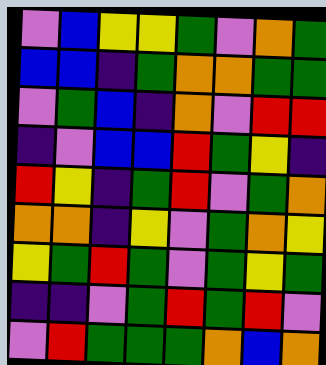[["violet", "blue", "yellow", "yellow", "green", "violet", "orange", "green"], ["blue", "blue", "indigo", "green", "orange", "orange", "green", "green"], ["violet", "green", "blue", "indigo", "orange", "violet", "red", "red"], ["indigo", "violet", "blue", "blue", "red", "green", "yellow", "indigo"], ["red", "yellow", "indigo", "green", "red", "violet", "green", "orange"], ["orange", "orange", "indigo", "yellow", "violet", "green", "orange", "yellow"], ["yellow", "green", "red", "green", "violet", "green", "yellow", "green"], ["indigo", "indigo", "violet", "green", "red", "green", "red", "violet"], ["violet", "red", "green", "green", "green", "orange", "blue", "orange"]]